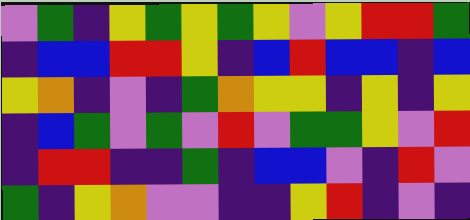[["violet", "green", "indigo", "yellow", "green", "yellow", "green", "yellow", "violet", "yellow", "red", "red", "green"], ["indigo", "blue", "blue", "red", "red", "yellow", "indigo", "blue", "red", "blue", "blue", "indigo", "blue"], ["yellow", "orange", "indigo", "violet", "indigo", "green", "orange", "yellow", "yellow", "indigo", "yellow", "indigo", "yellow"], ["indigo", "blue", "green", "violet", "green", "violet", "red", "violet", "green", "green", "yellow", "violet", "red"], ["indigo", "red", "red", "indigo", "indigo", "green", "indigo", "blue", "blue", "violet", "indigo", "red", "violet"], ["green", "indigo", "yellow", "orange", "violet", "violet", "indigo", "indigo", "yellow", "red", "indigo", "violet", "indigo"]]